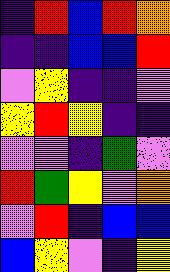[["indigo", "red", "blue", "red", "orange"], ["indigo", "indigo", "blue", "blue", "red"], ["violet", "yellow", "indigo", "indigo", "violet"], ["yellow", "red", "yellow", "indigo", "indigo"], ["violet", "violet", "indigo", "green", "violet"], ["red", "green", "yellow", "violet", "orange"], ["violet", "red", "indigo", "blue", "blue"], ["blue", "yellow", "violet", "indigo", "yellow"]]